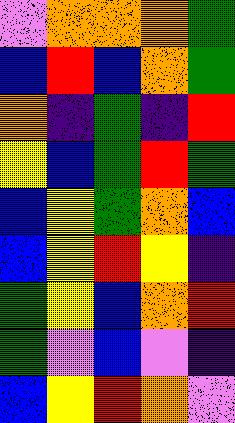[["violet", "orange", "orange", "orange", "green"], ["blue", "red", "blue", "orange", "green"], ["orange", "indigo", "green", "indigo", "red"], ["yellow", "blue", "green", "red", "green"], ["blue", "yellow", "green", "orange", "blue"], ["blue", "yellow", "red", "yellow", "indigo"], ["green", "yellow", "blue", "orange", "red"], ["green", "violet", "blue", "violet", "indigo"], ["blue", "yellow", "red", "orange", "violet"]]